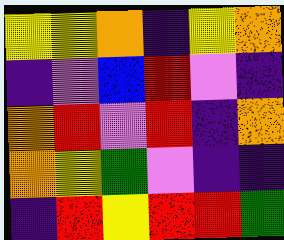[["yellow", "yellow", "orange", "indigo", "yellow", "orange"], ["indigo", "violet", "blue", "red", "violet", "indigo"], ["orange", "red", "violet", "red", "indigo", "orange"], ["orange", "yellow", "green", "violet", "indigo", "indigo"], ["indigo", "red", "yellow", "red", "red", "green"]]